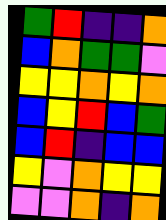[["green", "red", "indigo", "indigo", "orange"], ["blue", "orange", "green", "green", "violet"], ["yellow", "yellow", "orange", "yellow", "orange"], ["blue", "yellow", "red", "blue", "green"], ["blue", "red", "indigo", "blue", "blue"], ["yellow", "violet", "orange", "yellow", "yellow"], ["violet", "violet", "orange", "indigo", "orange"]]